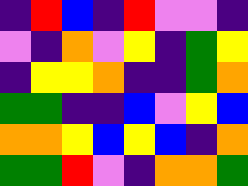[["indigo", "red", "blue", "indigo", "red", "violet", "violet", "indigo"], ["violet", "indigo", "orange", "violet", "yellow", "indigo", "green", "yellow"], ["indigo", "yellow", "yellow", "orange", "indigo", "indigo", "green", "orange"], ["green", "green", "indigo", "indigo", "blue", "violet", "yellow", "blue"], ["orange", "orange", "yellow", "blue", "yellow", "blue", "indigo", "orange"], ["green", "green", "red", "violet", "indigo", "orange", "orange", "green"]]